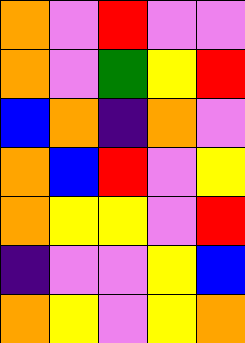[["orange", "violet", "red", "violet", "violet"], ["orange", "violet", "green", "yellow", "red"], ["blue", "orange", "indigo", "orange", "violet"], ["orange", "blue", "red", "violet", "yellow"], ["orange", "yellow", "yellow", "violet", "red"], ["indigo", "violet", "violet", "yellow", "blue"], ["orange", "yellow", "violet", "yellow", "orange"]]